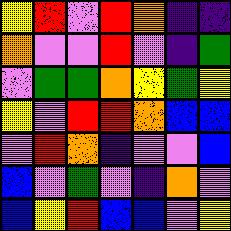[["yellow", "red", "violet", "red", "orange", "indigo", "indigo"], ["orange", "violet", "violet", "red", "violet", "indigo", "green"], ["violet", "green", "green", "orange", "yellow", "green", "yellow"], ["yellow", "violet", "red", "red", "orange", "blue", "blue"], ["violet", "red", "orange", "indigo", "violet", "violet", "blue"], ["blue", "violet", "green", "violet", "indigo", "orange", "violet"], ["blue", "yellow", "red", "blue", "blue", "violet", "yellow"]]